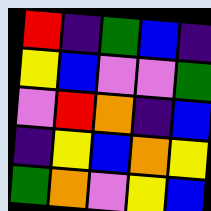[["red", "indigo", "green", "blue", "indigo"], ["yellow", "blue", "violet", "violet", "green"], ["violet", "red", "orange", "indigo", "blue"], ["indigo", "yellow", "blue", "orange", "yellow"], ["green", "orange", "violet", "yellow", "blue"]]